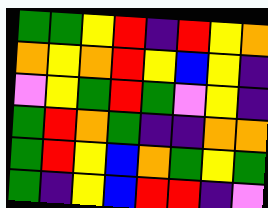[["green", "green", "yellow", "red", "indigo", "red", "yellow", "orange"], ["orange", "yellow", "orange", "red", "yellow", "blue", "yellow", "indigo"], ["violet", "yellow", "green", "red", "green", "violet", "yellow", "indigo"], ["green", "red", "orange", "green", "indigo", "indigo", "orange", "orange"], ["green", "red", "yellow", "blue", "orange", "green", "yellow", "green"], ["green", "indigo", "yellow", "blue", "red", "red", "indigo", "violet"]]